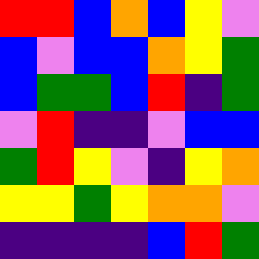[["red", "red", "blue", "orange", "blue", "yellow", "violet"], ["blue", "violet", "blue", "blue", "orange", "yellow", "green"], ["blue", "green", "green", "blue", "red", "indigo", "green"], ["violet", "red", "indigo", "indigo", "violet", "blue", "blue"], ["green", "red", "yellow", "violet", "indigo", "yellow", "orange"], ["yellow", "yellow", "green", "yellow", "orange", "orange", "violet"], ["indigo", "indigo", "indigo", "indigo", "blue", "red", "green"]]